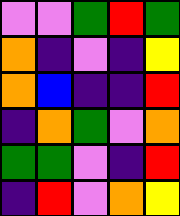[["violet", "violet", "green", "red", "green"], ["orange", "indigo", "violet", "indigo", "yellow"], ["orange", "blue", "indigo", "indigo", "red"], ["indigo", "orange", "green", "violet", "orange"], ["green", "green", "violet", "indigo", "red"], ["indigo", "red", "violet", "orange", "yellow"]]